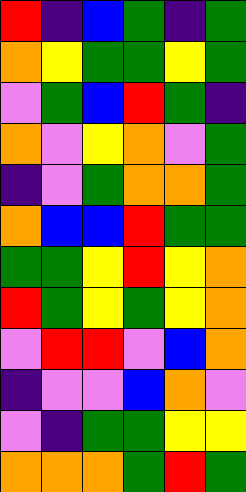[["red", "indigo", "blue", "green", "indigo", "green"], ["orange", "yellow", "green", "green", "yellow", "green"], ["violet", "green", "blue", "red", "green", "indigo"], ["orange", "violet", "yellow", "orange", "violet", "green"], ["indigo", "violet", "green", "orange", "orange", "green"], ["orange", "blue", "blue", "red", "green", "green"], ["green", "green", "yellow", "red", "yellow", "orange"], ["red", "green", "yellow", "green", "yellow", "orange"], ["violet", "red", "red", "violet", "blue", "orange"], ["indigo", "violet", "violet", "blue", "orange", "violet"], ["violet", "indigo", "green", "green", "yellow", "yellow"], ["orange", "orange", "orange", "green", "red", "green"]]